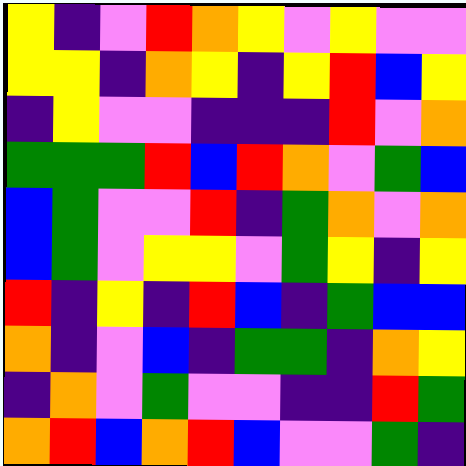[["yellow", "indigo", "violet", "red", "orange", "yellow", "violet", "yellow", "violet", "violet"], ["yellow", "yellow", "indigo", "orange", "yellow", "indigo", "yellow", "red", "blue", "yellow"], ["indigo", "yellow", "violet", "violet", "indigo", "indigo", "indigo", "red", "violet", "orange"], ["green", "green", "green", "red", "blue", "red", "orange", "violet", "green", "blue"], ["blue", "green", "violet", "violet", "red", "indigo", "green", "orange", "violet", "orange"], ["blue", "green", "violet", "yellow", "yellow", "violet", "green", "yellow", "indigo", "yellow"], ["red", "indigo", "yellow", "indigo", "red", "blue", "indigo", "green", "blue", "blue"], ["orange", "indigo", "violet", "blue", "indigo", "green", "green", "indigo", "orange", "yellow"], ["indigo", "orange", "violet", "green", "violet", "violet", "indigo", "indigo", "red", "green"], ["orange", "red", "blue", "orange", "red", "blue", "violet", "violet", "green", "indigo"]]